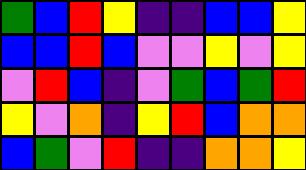[["green", "blue", "red", "yellow", "indigo", "indigo", "blue", "blue", "yellow"], ["blue", "blue", "red", "blue", "violet", "violet", "yellow", "violet", "yellow"], ["violet", "red", "blue", "indigo", "violet", "green", "blue", "green", "red"], ["yellow", "violet", "orange", "indigo", "yellow", "red", "blue", "orange", "orange"], ["blue", "green", "violet", "red", "indigo", "indigo", "orange", "orange", "yellow"]]